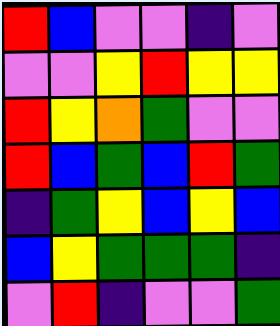[["red", "blue", "violet", "violet", "indigo", "violet"], ["violet", "violet", "yellow", "red", "yellow", "yellow"], ["red", "yellow", "orange", "green", "violet", "violet"], ["red", "blue", "green", "blue", "red", "green"], ["indigo", "green", "yellow", "blue", "yellow", "blue"], ["blue", "yellow", "green", "green", "green", "indigo"], ["violet", "red", "indigo", "violet", "violet", "green"]]